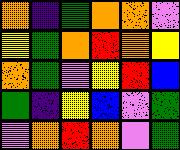[["orange", "indigo", "green", "orange", "orange", "violet"], ["yellow", "green", "orange", "red", "orange", "yellow"], ["orange", "green", "violet", "yellow", "red", "blue"], ["green", "indigo", "yellow", "blue", "violet", "green"], ["violet", "orange", "red", "orange", "violet", "green"]]